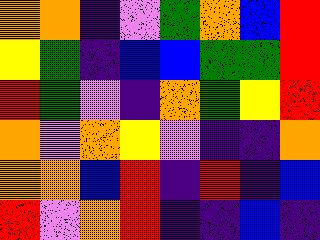[["orange", "orange", "indigo", "violet", "green", "orange", "blue", "red"], ["yellow", "green", "indigo", "blue", "blue", "green", "green", "red"], ["red", "green", "violet", "indigo", "orange", "green", "yellow", "red"], ["orange", "violet", "orange", "yellow", "violet", "indigo", "indigo", "orange"], ["orange", "orange", "blue", "red", "indigo", "red", "indigo", "blue"], ["red", "violet", "orange", "red", "indigo", "indigo", "blue", "indigo"]]